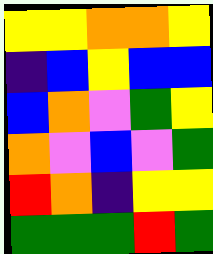[["yellow", "yellow", "orange", "orange", "yellow"], ["indigo", "blue", "yellow", "blue", "blue"], ["blue", "orange", "violet", "green", "yellow"], ["orange", "violet", "blue", "violet", "green"], ["red", "orange", "indigo", "yellow", "yellow"], ["green", "green", "green", "red", "green"]]